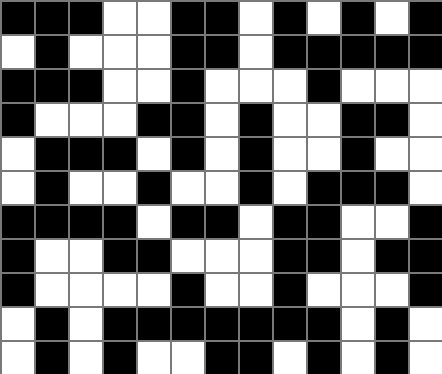[["black", "black", "black", "white", "white", "black", "black", "white", "black", "white", "black", "white", "black"], ["white", "black", "white", "white", "white", "black", "black", "white", "black", "black", "black", "black", "black"], ["black", "black", "black", "white", "white", "black", "white", "white", "white", "black", "white", "white", "white"], ["black", "white", "white", "white", "black", "black", "white", "black", "white", "white", "black", "black", "white"], ["white", "black", "black", "black", "white", "black", "white", "black", "white", "white", "black", "white", "white"], ["white", "black", "white", "white", "black", "white", "white", "black", "white", "black", "black", "black", "white"], ["black", "black", "black", "black", "white", "black", "black", "white", "black", "black", "white", "white", "black"], ["black", "white", "white", "black", "black", "white", "white", "white", "black", "black", "white", "black", "black"], ["black", "white", "white", "white", "white", "black", "white", "white", "black", "white", "white", "white", "black"], ["white", "black", "white", "black", "black", "black", "black", "black", "black", "black", "white", "black", "white"], ["white", "black", "white", "black", "white", "white", "black", "black", "white", "black", "white", "black", "white"]]